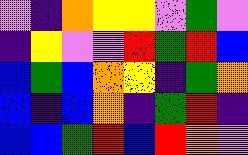[["violet", "indigo", "orange", "yellow", "yellow", "violet", "green", "violet"], ["indigo", "yellow", "violet", "violet", "red", "green", "red", "blue"], ["blue", "green", "blue", "orange", "yellow", "indigo", "green", "orange"], ["blue", "indigo", "blue", "orange", "indigo", "green", "red", "indigo"], ["blue", "blue", "green", "red", "blue", "red", "orange", "violet"]]